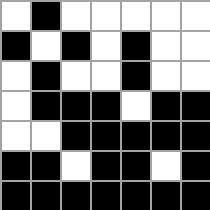[["white", "black", "white", "white", "white", "white", "white"], ["black", "white", "black", "white", "black", "white", "white"], ["white", "black", "white", "white", "black", "white", "white"], ["white", "black", "black", "black", "white", "black", "black"], ["white", "white", "black", "black", "black", "black", "black"], ["black", "black", "white", "black", "black", "white", "black"], ["black", "black", "black", "black", "black", "black", "black"]]